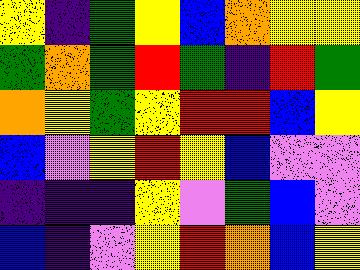[["yellow", "indigo", "green", "yellow", "blue", "orange", "yellow", "yellow"], ["green", "orange", "green", "red", "green", "indigo", "red", "green"], ["orange", "yellow", "green", "yellow", "red", "red", "blue", "yellow"], ["blue", "violet", "yellow", "red", "yellow", "blue", "violet", "violet"], ["indigo", "indigo", "indigo", "yellow", "violet", "green", "blue", "violet"], ["blue", "indigo", "violet", "yellow", "red", "orange", "blue", "yellow"]]